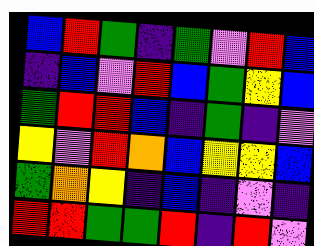[["blue", "red", "green", "indigo", "green", "violet", "red", "blue"], ["indigo", "blue", "violet", "red", "blue", "green", "yellow", "blue"], ["green", "red", "red", "blue", "indigo", "green", "indigo", "violet"], ["yellow", "violet", "red", "orange", "blue", "yellow", "yellow", "blue"], ["green", "orange", "yellow", "indigo", "blue", "indigo", "violet", "indigo"], ["red", "red", "green", "green", "red", "indigo", "red", "violet"]]